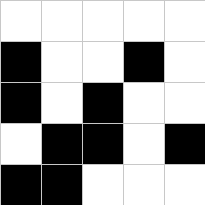[["white", "white", "white", "white", "white"], ["black", "white", "white", "black", "white"], ["black", "white", "black", "white", "white"], ["white", "black", "black", "white", "black"], ["black", "black", "white", "white", "white"]]